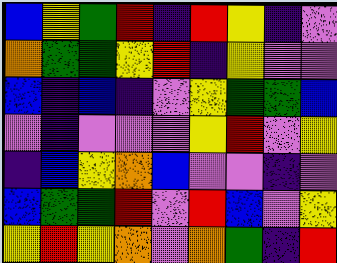[["blue", "yellow", "green", "red", "indigo", "red", "yellow", "indigo", "violet"], ["orange", "green", "green", "yellow", "red", "indigo", "yellow", "violet", "violet"], ["blue", "indigo", "blue", "indigo", "violet", "yellow", "green", "green", "blue"], ["violet", "indigo", "violet", "violet", "violet", "yellow", "red", "violet", "yellow"], ["indigo", "blue", "yellow", "orange", "blue", "violet", "violet", "indigo", "violet"], ["blue", "green", "green", "red", "violet", "red", "blue", "violet", "yellow"], ["yellow", "red", "yellow", "orange", "violet", "orange", "green", "indigo", "red"]]